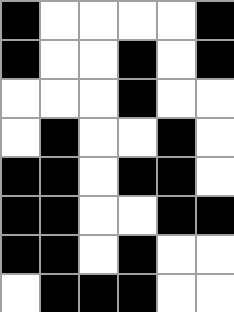[["black", "white", "white", "white", "white", "black"], ["black", "white", "white", "black", "white", "black"], ["white", "white", "white", "black", "white", "white"], ["white", "black", "white", "white", "black", "white"], ["black", "black", "white", "black", "black", "white"], ["black", "black", "white", "white", "black", "black"], ["black", "black", "white", "black", "white", "white"], ["white", "black", "black", "black", "white", "white"]]